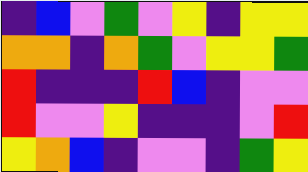[["indigo", "blue", "violet", "green", "violet", "yellow", "indigo", "yellow", "yellow"], ["orange", "orange", "indigo", "orange", "green", "violet", "yellow", "yellow", "green"], ["red", "indigo", "indigo", "indigo", "red", "blue", "indigo", "violet", "violet"], ["red", "violet", "violet", "yellow", "indigo", "indigo", "indigo", "violet", "red"], ["yellow", "orange", "blue", "indigo", "violet", "violet", "indigo", "green", "yellow"]]